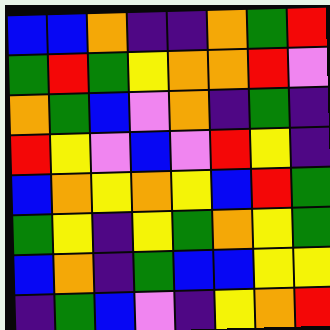[["blue", "blue", "orange", "indigo", "indigo", "orange", "green", "red"], ["green", "red", "green", "yellow", "orange", "orange", "red", "violet"], ["orange", "green", "blue", "violet", "orange", "indigo", "green", "indigo"], ["red", "yellow", "violet", "blue", "violet", "red", "yellow", "indigo"], ["blue", "orange", "yellow", "orange", "yellow", "blue", "red", "green"], ["green", "yellow", "indigo", "yellow", "green", "orange", "yellow", "green"], ["blue", "orange", "indigo", "green", "blue", "blue", "yellow", "yellow"], ["indigo", "green", "blue", "violet", "indigo", "yellow", "orange", "red"]]